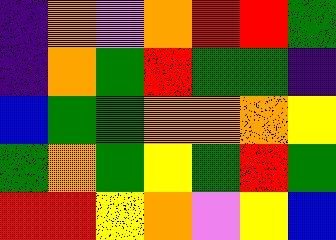[["indigo", "orange", "violet", "orange", "red", "red", "green"], ["indigo", "orange", "green", "red", "green", "green", "indigo"], ["blue", "green", "green", "orange", "orange", "orange", "yellow"], ["green", "orange", "green", "yellow", "green", "red", "green"], ["red", "red", "yellow", "orange", "violet", "yellow", "blue"]]